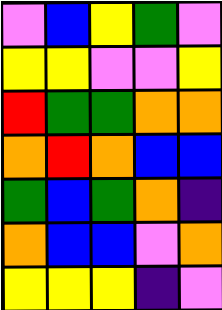[["violet", "blue", "yellow", "green", "violet"], ["yellow", "yellow", "violet", "violet", "yellow"], ["red", "green", "green", "orange", "orange"], ["orange", "red", "orange", "blue", "blue"], ["green", "blue", "green", "orange", "indigo"], ["orange", "blue", "blue", "violet", "orange"], ["yellow", "yellow", "yellow", "indigo", "violet"]]